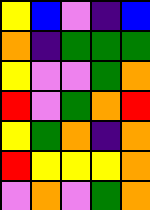[["yellow", "blue", "violet", "indigo", "blue"], ["orange", "indigo", "green", "green", "green"], ["yellow", "violet", "violet", "green", "orange"], ["red", "violet", "green", "orange", "red"], ["yellow", "green", "orange", "indigo", "orange"], ["red", "yellow", "yellow", "yellow", "orange"], ["violet", "orange", "violet", "green", "orange"]]